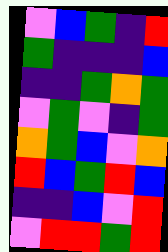[["violet", "blue", "green", "indigo", "red"], ["green", "indigo", "indigo", "indigo", "blue"], ["indigo", "indigo", "green", "orange", "green"], ["violet", "green", "violet", "indigo", "green"], ["orange", "green", "blue", "violet", "orange"], ["red", "blue", "green", "red", "blue"], ["indigo", "indigo", "blue", "violet", "red"], ["violet", "red", "red", "green", "red"]]